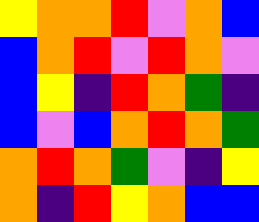[["yellow", "orange", "orange", "red", "violet", "orange", "blue"], ["blue", "orange", "red", "violet", "red", "orange", "violet"], ["blue", "yellow", "indigo", "red", "orange", "green", "indigo"], ["blue", "violet", "blue", "orange", "red", "orange", "green"], ["orange", "red", "orange", "green", "violet", "indigo", "yellow"], ["orange", "indigo", "red", "yellow", "orange", "blue", "blue"]]